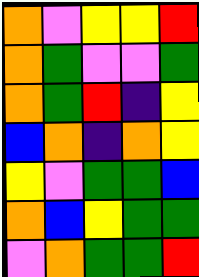[["orange", "violet", "yellow", "yellow", "red"], ["orange", "green", "violet", "violet", "green"], ["orange", "green", "red", "indigo", "yellow"], ["blue", "orange", "indigo", "orange", "yellow"], ["yellow", "violet", "green", "green", "blue"], ["orange", "blue", "yellow", "green", "green"], ["violet", "orange", "green", "green", "red"]]